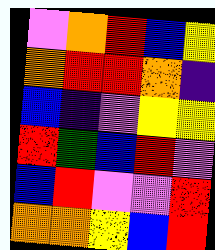[["violet", "orange", "red", "blue", "yellow"], ["orange", "red", "red", "orange", "indigo"], ["blue", "indigo", "violet", "yellow", "yellow"], ["red", "green", "blue", "red", "violet"], ["blue", "red", "violet", "violet", "red"], ["orange", "orange", "yellow", "blue", "red"]]